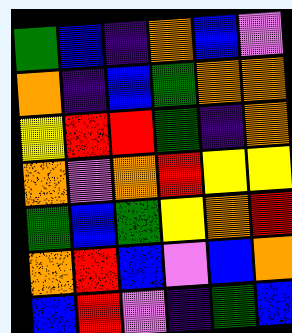[["green", "blue", "indigo", "orange", "blue", "violet"], ["orange", "indigo", "blue", "green", "orange", "orange"], ["yellow", "red", "red", "green", "indigo", "orange"], ["orange", "violet", "orange", "red", "yellow", "yellow"], ["green", "blue", "green", "yellow", "orange", "red"], ["orange", "red", "blue", "violet", "blue", "orange"], ["blue", "red", "violet", "indigo", "green", "blue"]]